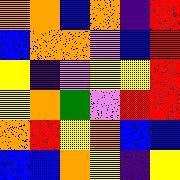[["orange", "orange", "blue", "orange", "indigo", "red"], ["blue", "orange", "orange", "violet", "blue", "red"], ["yellow", "indigo", "violet", "yellow", "yellow", "red"], ["yellow", "orange", "green", "violet", "red", "red"], ["orange", "red", "yellow", "orange", "blue", "blue"], ["blue", "blue", "orange", "yellow", "indigo", "yellow"]]